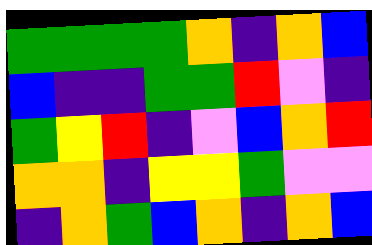[["green", "green", "green", "green", "orange", "indigo", "orange", "blue"], ["blue", "indigo", "indigo", "green", "green", "red", "violet", "indigo"], ["green", "yellow", "red", "indigo", "violet", "blue", "orange", "red"], ["orange", "orange", "indigo", "yellow", "yellow", "green", "violet", "violet"], ["indigo", "orange", "green", "blue", "orange", "indigo", "orange", "blue"]]